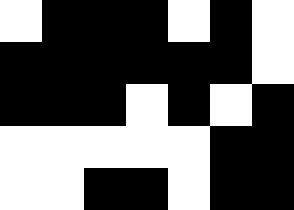[["white", "black", "black", "black", "white", "black", "white"], ["black", "black", "black", "black", "black", "black", "white"], ["black", "black", "black", "white", "black", "white", "black"], ["white", "white", "white", "white", "white", "black", "black"], ["white", "white", "black", "black", "white", "black", "black"]]